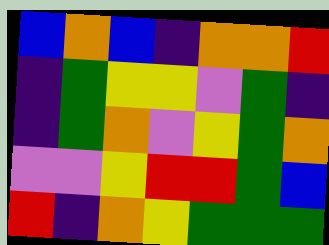[["blue", "orange", "blue", "indigo", "orange", "orange", "red"], ["indigo", "green", "yellow", "yellow", "violet", "green", "indigo"], ["indigo", "green", "orange", "violet", "yellow", "green", "orange"], ["violet", "violet", "yellow", "red", "red", "green", "blue"], ["red", "indigo", "orange", "yellow", "green", "green", "green"]]